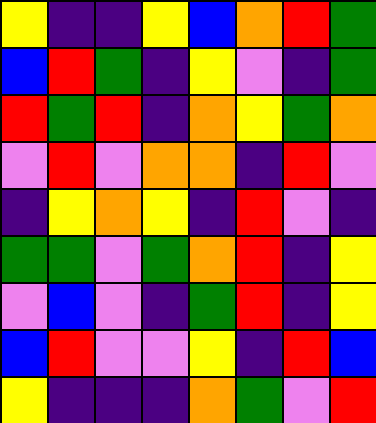[["yellow", "indigo", "indigo", "yellow", "blue", "orange", "red", "green"], ["blue", "red", "green", "indigo", "yellow", "violet", "indigo", "green"], ["red", "green", "red", "indigo", "orange", "yellow", "green", "orange"], ["violet", "red", "violet", "orange", "orange", "indigo", "red", "violet"], ["indigo", "yellow", "orange", "yellow", "indigo", "red", "violet", "indigo"], ["green", "green", "violet", "green", "orange", "red", "indigo", "yellow"], ["violet", "blue", "violet", "indigo", "green", "red", "indigo", "yellow"], ["blue", "red", "violet", "violet", "yellow", "indigo", "red", "blue"], ["yellow", "indigo", "indigo", "indigo", "orange", "green", "violet", "red"]]